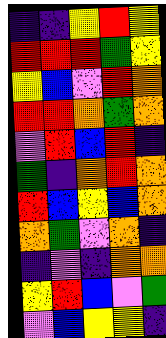[["indigo", "indigo", "yellow", "red", "yellow"], ["red", "red", "red", "green", "yellow"], ["yellow", "blue", "violet", "red", "orange"], ["red", "red", "orange", "green", "orange"], ["violet", "red", "blue", "red", "indigo"], ["green", "indigo", "orange", "red", "orange"], ["red", "blue", "yellow", "blue", "orange"], ["orange", "green", "violet", "orange", "indigo"], ["indigo", "violet", "indigo", "orange", "orange"], ["yellow", "red", "blue", "violet", "green"], ["violet", "blue", "yellow", "yellow", "indigo"]]